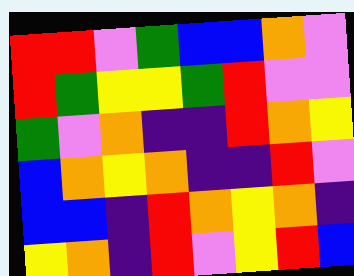[["red", "red", "violet", "green", "blue", "blue", "orange", "violet"], ["red", "green", "yellow", "yellow", "green", "red", "violet", "violet"], ["green", "violet", "orange", "indigo", "indigo", "red", "orange", "yellow"], ["blue", "orange", "yellow", "orange", "indigo", "indigo", "red", "violet"], ["blue", "blue", "indigo", "red", "orange", "yellow", "orange", "indigo"], ["yellow", "orange", "indigo", "red", "violet", "yellow", "red", "blue"]]